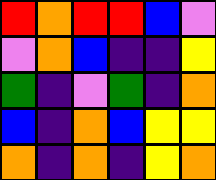[["red", "orange", "red", "red", "blue", "violet"], ["violet", "orange", "blue", "indigo", "indigo", "yellow"], ["green", "indigo", "violet", "green", "indigo", "orange"], ["blue", "indigo", "orange", "blue", "yellow", "yellow"], ["orange", "indigo", "orange", "indigo", "yellow", "orange"]]